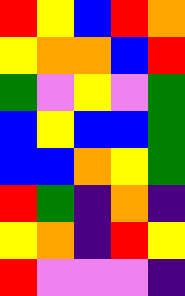[["red", "yellow", "blue", "red", "orange"], ["yellow", "orange", "orange", "blue", "red"], ["green", "violet", "yellow", "violet", "green"], ["blue", "yellow", "blue", "blue", "green"], ["blue", "blue", "orange", "yellow", "green"], ["red", "green", "indigo", "orange", "indigo"], ["yellow", "orange", "indigo", "red", "yellow"], ["red", "violet", "violet", "violet", "indigo"]]